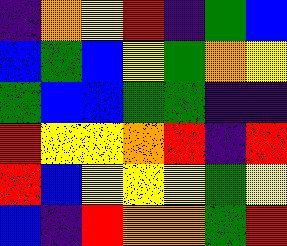[["indigo", "orange", "yellow", "red", "indigo", "green", "blue"], ["blue", "green", "blue", "yellow", "green", "orange", "yellow"], ["green", "blue", "blue", "green", "green", "indigo", "indigo"], ["red", "yellow", "yellow", "orange", "red", "indigo", "red"], ["red", "blue", "yellow", "yellow", "yellow", "green", "yellow"], ["blue", "indigo", "red", "orange", "orange", "green", "red"]]